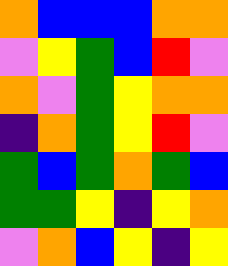[["orange", "blue", "blue", "blue", "orange", "orange"], ["violet", "yellow", "green", "blue", "red", "violet"], ["orange", "violet", "green", "yellow", "orange", "orange"], ["indigo", "orange", "green", "yellow", "red", "violet"], ["green", "blue", "green", "orange", "green", "blue"], ["green", "green", "yellow", "indigo", "yellow", "orange"], ["violet", "orange", "blue", "yellow", "indigo", "yellow"]]